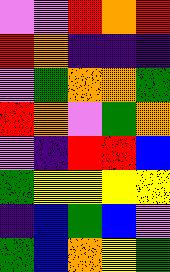[["violet", "violet", "red", "orange", "red"], ["red", "orange", "indigo", "indigo", "indigo"], ["violet", "green", "orange", "orange", "green"], ["red", "orange", "violet", "green", "orange"], ["violet", "indigo", "red", "red", "blue"], ["green", "yellow", "yellow", "yellow", "yellow"], ["indigo", "blue", "green", "blue", "violet"], ["green", "blue", "orange", "yellow", "green"]]